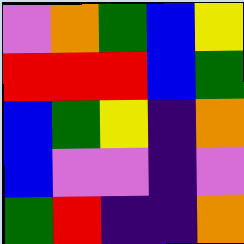[["violet", "orange", "green", "blue", "yellow"], ["red", "red", "red", "blue", "green"], ["blue", "green", "yellow", "indigo", "orange"], ["blue", "violet", "violet", "indigo", "violet"], ["green", "red", "indigo", "indigo", "orange"]]